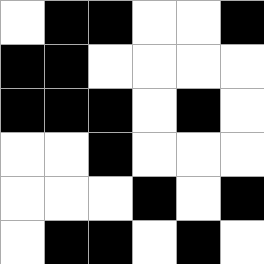[["white", "black", "black", "white", "white", "black"], ["black", "black", "white", "white", "white", "white"], ["black", "black", "black", "white", "black", "white"], ["white", "white", "black", "white", "white", "white"], ["white", "white", "white", "black", "white", "black"], ["white", "black", "black", "white", "black", "white"]]